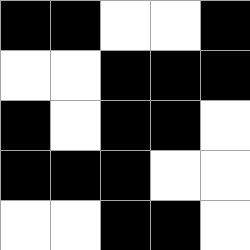[["black", "black", "white", "white", "black"], ["white", "white", "black", "black", "black"], ["black", "white", "black", "black", "white"], ["black", "black", "black", "white", "white"], ["white", "white", "black", "black", "white"]]